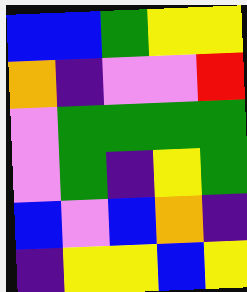[["blue", "blue", "green", "yellow", "yellow"], ["orange", "indigo", "violet", "violet", "red"], ["violet", "green", "green", "green", "green"], ["violet", "green", "indigo", "yellow", "green"], ["blue", "violet", "blue", "orange", "indigo"], ["indigo", "yellow", "yellow", "blue", "yellow"]]